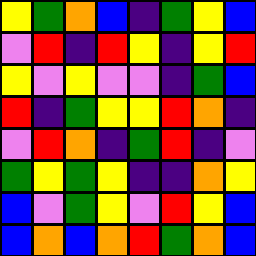[["yellow", "green", "orange", "blue", "indigo", "green", "yellow", "blue"], ["violet", "red", "indigo", "red", "yellow", "indigo", "yellow", "red"], ["yellow", "violet", "yellow", "violet", "violet", "indigo", "green", "blue"], ["red", "indigo", "green", "yellow", "yellow", "red", "orange", "indigo"], ["violet", "red", "orange", "indigo", "green", "red", "indigo", "violet"], ["green", "yellow", "green", "yellow", "indigo", "indigo", "orange", "yellow"], ["blue", "violet", "green", "yellow", "violet", "red", "yellow", "blue"], ["blue", "orange", "blue", "orange", "red", "green", "orange", "blue"]]